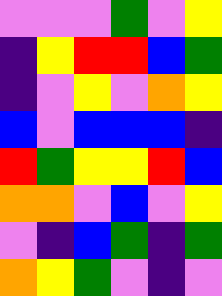[["violet", "violet", "violet", "green", "violet", "yellow"], ["indigo", "yellow", "red", "red", "blue", "green"], ["indigo", "violet", "yellow", "violet", "orange", "yellow"], ["blue", "violet", "blue", "blue", "blue", "indigo"], ["red", "green", "yellow", "yellow", "red", "blue"], ["orange", "orange", "violet", "blue", "violet", "yellow"], ["violet", "indigo", "blue", "green", "indigo", "green"], ["orange", "yellow", "green", "violet", "indigo", "violet"]]